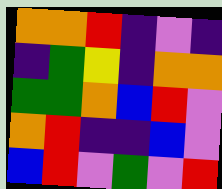[["orange", "orange", "red", "indigo", "violet", "indigo"], ["indigo", "green", "yellow", "indigo", "orange", "orange"], ["green", "green", "orange", "blue", "red", "violet"], ["orange", "red", "indigo", "indigo", "blue", "violet"], ["blue", "red", "violet", "green", "violet", "red"]]